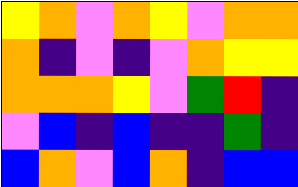[["yellow", "orange", "violet", "orange", "yellow", "violet", "orange", "orange"], ["orange", "indigo", "violet", "indigo", "violet", "orange", "yellow", "yellow"], ["orange", "orange", "orange", "yellow", "violet", "green", "red", "indigo"], ["violet", "blue", "indigo", "blue", "indigo", "indigo", "green", "indigo"], ["blue", "orange", "violet", "blue", "orange", "indigo", "blue", "blue"]]